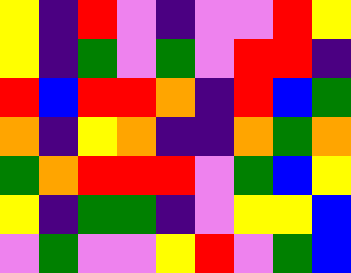[["yellow", "indigo", "red", "violet", "indigo", "violet", "violet", "red", "yellow"], ["yellow", "indigo", "green", "violet", "green", "violet", "red", "red", "indigo"], ["red", "blue", "red", "red", "orange", "indigo", "red", "blue", "green"], ["orange", "indigo", "yellow", "orange", "indigo", "indigo", "orange", "green", "orange"], ["green", "orange", "red", "red", "red", "violet", "green", "blue", "yellow"], ["yellow", "indigo", "green", "green", "indigo", "violet", "yellow", "yellow", "blue"], ["violet", "green", "violet", "violet", "yellow", "red", "violet", "green", "blue"]]